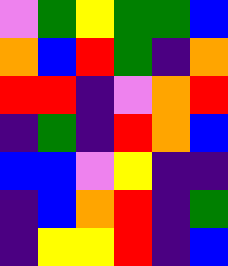[["violet", "green", "yellow", "green", "green", "blue"], ["orange", "blue", "red", "green", "indigo", "orange"], ["red", "red", "indigo", "violet", "orange", "red"], ["indigo", "green", "indigo", "red", "orange", "blue"], ["blue", "blue", "violet", "yellow", "indigo", "indigo"], ["indigo", "blue", "orange", "red", "indigo", "green"], ["indigo", "yellow", "yellow", "red", "indigo", "blue"]]